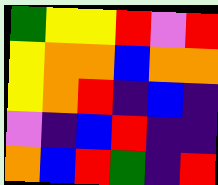[["green", "yellow", "yellow", "red", "violet", "red"], ["yellow", "orange", "orange", "blue", "orange", "orange"], ["yellow", "orange", "red", "indigo", "blue", "indigo"], ["violet", "indigo", "blue", "red", "indigo", "indigo"], ["orange", "blue", "red", "green", "indigo", "red"]]